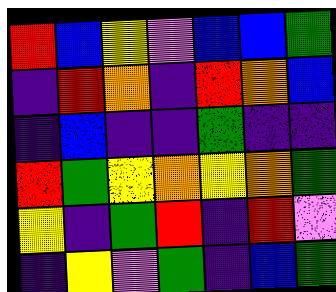[["red", "blue", "yellow", "violet", "blue", "blue", "green"], ["indigo", "red", "orange", "indigo", "red", "orange", "blue"], ["indigo", "blue", "indigo", "indigo", "green", "indigo", "indigo"], ["red", "green", "yellow", "orange", "yellow", "orange", "green"], ["yellow", "indigo", "green", "red", "indigo", "red", "violet"], ["indigo", "yellow", "violet", "green", "indigo", "blue", "green"]]